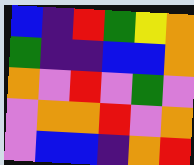[["blue", "indigo", "red", "green", "yellow", "orange"], ["green", "indigo", "indigo", "blue", "blue", "orange"], ["orange", "violet", "red", "violet", "green", "violet"], ["violet", "orange", "orange", "red", "violet", "orange"], ["violet", "blue", "blue", "indigo", "orange", "red"]]